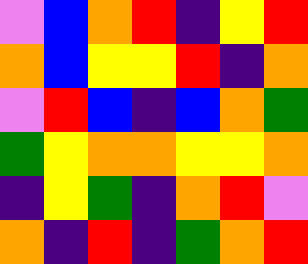[["violet", "blue", "orange", "red", "indigo", "yellow", "red"], ["orange", "blue", "yellow", "yellow", "red", "indigo", "orange"], ["violet", "red", "blue", "indigo", "blue", "orange", "green"], ["green", "yellow", "orange", "orange", "yellow", "yellow", "orange"], ["indigo", "yellow", "green", "indigo", "orange", "red", "violet"], ["orange", "indigo", "red", "indigo", "green", "orange", "red"]]